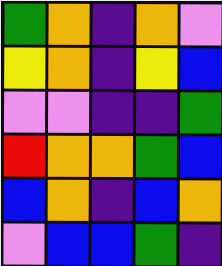[["green", "orange", "indigo", "orange", "violet"], ["yellow", "orange", "indigo", "yellow", "blue"], ["violet", "violet", "indigo", "indigo", "green"], ["red", "orange", "orange", "green", "blue"], ["blue", "orange", "indigo", "blue", "orange"], ["violet", "blue", "blue", "green", "indigo"]]